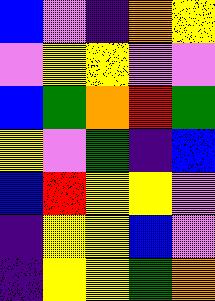[["blue", "violet", "indigo", "orange", "yellow"], ["violet", "yellow", "yellow", "violet", "violet"], ["blue", "green", "orange", "red", "green"], ["yellow", "violet", "green", "indigo", "blue"], ["blue", "red", "yellow", "yellow", "violet"], ["indigo", "yellow", "yellow", "blue", "violet"], ["indigo", "yellow", "yellow", "green", "orange"]]